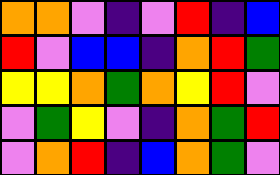[["orange", "orange", "violet", "indigo", "violet", "red", "indigo", "blue"], ["red", "violet", "blue", "blue", "indigo", "orange", "red", "green"], ["yellow", "yellow", "orange", "green", "orange", "yellow", "red", "violet"], ["violet", "green", "yellow", "violet", "indigo", "orange", "green", "red"], ["violet", "orange", "red", "indigo", "blue", "orange", "green", "violet"]]